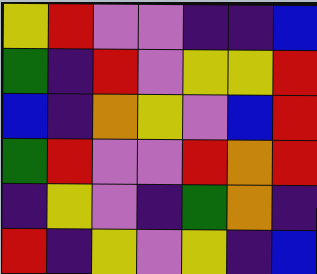[["yellow", "red", "violet", "violet", "indigo", "indigo", "blue"], ["green", "indigo", "red", "violet", "yellow", "yellow", "red"], ["blue", "indigo", "orange", "yellow", "violet", "blue", "red"], ["green", "red", "violet", "violet", "red", "orange", "red"], ["indigo", "yellow", "violet", "indigo", "green", "orange", "indigo"], ["red", "indigo", "yellow", "violet", "yellow", "indigo", "blue"]]